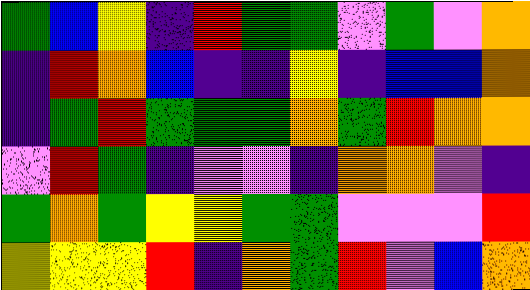[["green", "blue", "yellow", "indigo", "red", "green", "green", "violet", "green", "violet", "orange"], ["indigo", "red", "orange", "blue", "indigo", "indigo", "yellow", "indigo", "blue", "blue", "orange"], ["indigo", "green", "red", "green", "green", "green", "orange", "green", "red", "orange", "orange"], ["violet", "red", "green", "indigo", "violet", "violet", "indigo", "orange", "orange", "violet", "indigo"], ["green", "orange", "green", "yellow", "yellow", "green", "green", "violet", "violet", "violet", "red"], ["yellow", "yellow", "yellow", "red", "indigo", "orange", "green", "red", "violet", "blue", "orange"]]